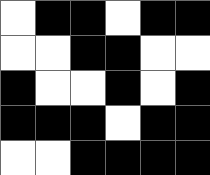[["white", "black", "black", "white", "black", "black"], ["white", "white", "black", "black", "white", "white"], ["black", "white", "white", "black", "white", "black"], ["black", "black", "black", "white", "black", "black"], ["white", "white", "black", "black", "black", "black"]]